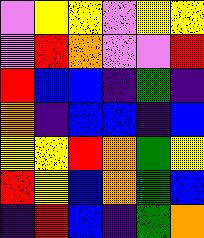[["violet", "yellow", "yellow", "violet", "yellow", "yellow"], ["violet", "red", "orange", "violet", "violet", "red"], ["red", "blue", "blue", "indigo", "green", "indigo"], ["orange", "indigo", "blue", "blue", "indigo", "blue"], ["yellow", "yellow", "red", "orange", "green", "yellow"], ["red", "yellow", "blue", "orange", "green", "blue"], ["indigo", "red", "blue", "indigo", "green", "orange"]]